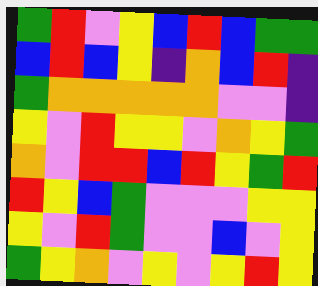[["green", "red", "violet", "yellow", "blue", "red", "blue", "green", "green"], ["blue", "red", "blue", "yellow", "indigo", "orange", "blue", "red", "indigo"], ["green", "orange", "orange", "orange", "orange", "orange", "violet", "violet", "indigo"], ["yellow", "violet", "red", "yellow", "yellow", "violet", "orange", "yellow", "green"], ["orange", "violet", "red", "red", "blue", "red", "yellow", "green", "red"], ["red", "yellow", "blue", "green", "violet", "violet", "violet", "yellow", "yellow"], ["yellow", "violet", "red", "green", "violet", "violet", "blue", "violet", "yellow"], ["green", "yellow", "orange", "violet", "yellow", "violet", "yellow", "red", "yellow"]]